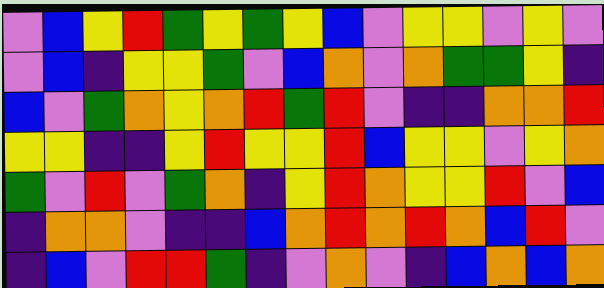[["violet", "blue", "yellow", "red", "green", "yellow", "green", "yellow", "blue", "violet", "yellow", "yellow", "violet", "yellow", "violet"], ["violet", "blue", "indigo", "yellow", "yellow", "green", "violet", "blue", "orange", "violet", "orange", "green", "green", "yellow", "indigo"], ["blue", "violet", "green", "orange", "yellow", "orange", "red", "green", "red", "violet", "indigo", "indigo", "orange", "orange", "red"], ["yellow", "yellow", "indigo", "indigo", "yellow", "red", "yellow", "yellow", "red", "blue", "yellow", "yellow", "violet", "yellow", "orange"], ["green", "violet", "red", "violet", "green", "orange", "indigo", "yellow", "red", "orange", "yellow", "yellow", "red", "violet", "blue"], ["indigo", "orange", "orange", "violet", "indigo", "indigo", "blue", "orange", "red", "orange", "red", "orange", "blue", "red", "violet"], ["indigo", "blue", "violet", "red", "red", "green", "indigo", "violet", "orange", "violet", "indigo", "blue", "orange", "blue", "orange"]]